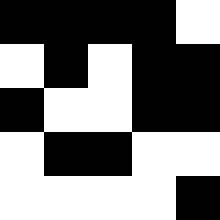[["black", "black", "black", "black", "white"], ["white", "black", "white", "black", "black"], ["black", "white", "white", "black", "black"], ["white", "black", "black", "white", "white"], ["white", "white", "white", "white", "black"]]